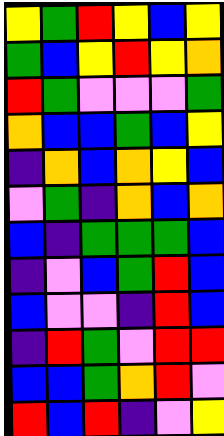[["yellow", "green", "red", "yellow", "blue", "yellow"], ["green", "blue", "yellow", "red", "yellow", "orange"], ["red", "green", "violet", "violet", "violet", "green"], ["orange", "blue", "blue", "green", "blue", "yellow"], ["indigo", "orange", "blue", "orange", "yellow", "blue"], ["violet", "green", "indigo", "orange", "blue", "orange"], ["blue", "indigo", "green", "green", "green", "blue"], ["indigo", "violet", "blue", "green", "red", "blue"], ["blue", "violet", "violet", "indigo", "red", "blue"], ["indigo", "red", "green", "violet", "red", "red"], ["blue", "blue", "green", "orange", "red", "violet"], ["red", "blue", "red", "indigo", "violet", "yellow"]]